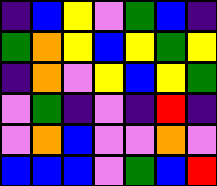[["indigo", "blue", "yellow", "violet", "green", "blue", "indigo"], ["green", "orange", "yellow", "blue", "yellow", "green", "yellow"], ["indigo", "orange", "violet", "yellow", "blue", "yellow", "green"], ["violet", "green", "indigo", "violet", "indigo", "red", "indigo"], ["violet", "orange", "blue", "violet", "violet", "orange", "violet"], ["blue", "blue", "blue", "violet", "green", "blue", "red"]]